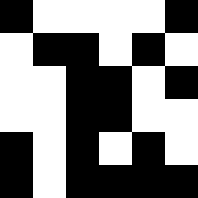[["black", "white", "white", "white", "white", "black"], ["white", "black", "black", "white", "black", "white"], ["white", "white", "black", "black", "white", "black"], ["white", "white", "black", "black", "white", "white"], ["black", "white", "black", "white", "black", "white"], ["black", "white", "black", "black", "black", "black"]]